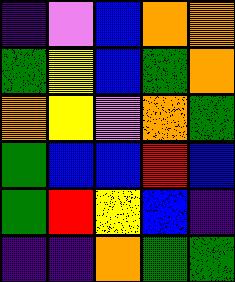[["indigo", "violet", "blue", "orange", "orange"], ["green", "yellow", "blue", "green", "orange"], ["orange", "yellow", "violet", "orange", "green"], ["green", "blue", "blue", "red", "blue"], ["green", "red", "yellow", "blue", "indigo"], ["indigo", "indigo", "orange", "green", "green"]]